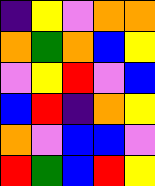[["indigo", "yellow", "violet", "orange", "orange"], ["orange", "green", "orange", "blue", "yellow"], ["violet", "yellow", "red", "violet", "blue"], ["blue", "red", "indigo", "orange", "yellow"], ["orange", "violet", "blue", "blue", "violet"], ["red", "green", "blue", "red", "yellow"]]